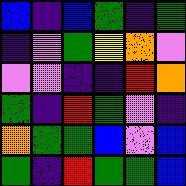[["blue", "indigo", "blue", "green", "indigo", "green"], ["indigo", "violet", "green", "yellow", "orange", "violet"], ["violet", "violet", "indigo", "indigo", "red", "orange"], ["green", "indigo", "red", "green", "violet", "indigo"], ["orange", "green", "green", "blue", "violet", "blue"], ["green", "indigo", "red", "green", "green", "blue"]]